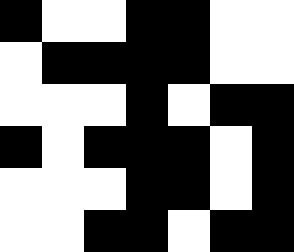[["black", "white", "white", "black", "black", "white", "white"], ["white", "black", "black", "black", "black", "white", "white"], ["white", "white", "white", "black", "white", "black", "black"], ["black", "white", "black", "black", "black", "white", "black"], ["white", "white", "white", "black", "black", "white", "black"], ["white", "white", "black", "black", "white", "black", "black"]]